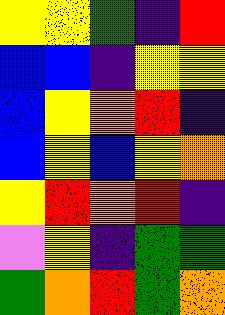[["yellow", "yellow", "green", "indigo", "red"], ["blue", "blue", "indigo", "yellow", "yellow"], ["blue", "yellow", "orange", "red", "indigo"], ["blue", "yellow", "blue", "yellow", "orange"], ["yellow", "red", "orange", "red", "indigo"], ["violet", "yellow", "indigo", "green", "green"], ["green", "orange", "red", "green", "orange"]]